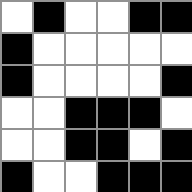[["white", "black", "white", "white", "black", "black"], ["black", "white", "white", "white", "white", "white"], ["black", "white", "white", "white", "white", "black"], ["white", "white", "black", "black", "black", "white"], ["white", "white", "black", "black", "white", "black"], ["black", "white", "white", "black", "black", "black"]]